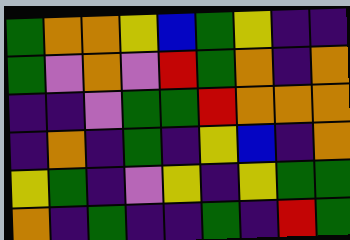[["green", "orange", "orange", "yellow", "blue", "green", "yellow", "indigo", "indigo"], ["green", "violet", "orange", "violet", "red", "green", "orange", "indigo", "orange"], ["indigo", "indigo", "violet", "green", "green", "red", "orange", "orange", "orange"], ["indigo", "orange", "indigo", "green", "indigo", "yellow", "blue", "indigo", "orange"], ["yellow", "green", "indigo", "violet", "yellow", "indigo", "yellow", "green", "green"], ["orange", "indigo", "green", "indigo", "indigo", "green", "indigo", "red", "green"]]